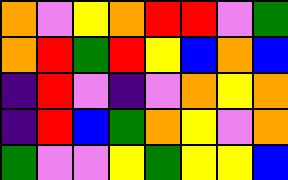[["orange", "violet", "yellow", "orange", "red", "red", "violet", "green"], ["orange", "red", "green", "red", "yellow", "blue", "orange", "blue"], ["indigo", "red", "violet", "indigo", "violet", "orange", "yellow", "orange"], ["indigo", "red", "blue", "green", "orange", "yellow", "violet", "orange"], ["green", "violet", "violet", "yellow", "green", "yellow", "yellow", "blue"]]